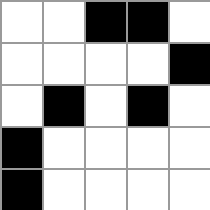[["white", "white", "black", "black", "white"], ["white", "white", "white", "white", "black"], ["white", "black", "white", "black", "white"], ["black", "white", "white", "white", "white"], ["black", "white", "white", "white", "white"]]